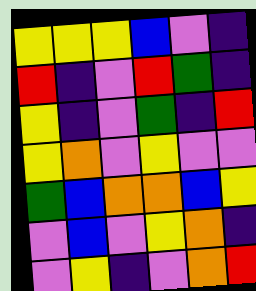[["yellow", "yellow", "yellow", "blue", "violet", "indigo"], ["red", "indigo", "violet", "red", "green", "indigo"], ["yellow", "indigo", "violet", "green", "indigo", "red"], ["yellow", "orange", "violet", "yellow", "violet", "violet"], ["green", "blue", "orange", "orange", "blue", "yellow"], ["violet", "blue", "violet", "yellow", "orange", "indigo"], ["violet", "yellow", "indigo", "violet", "orange", "red"]]